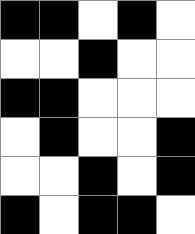[["black", "black", "white", "black", "white"], ["white", "white", "black", "white", "white"], ["black", "black", "white", "white", "white"], ["white", "black", "white", "white", "black"], ["white", "white", "black", "white", "black"], ["black", "white", "black", "black", "white"]]